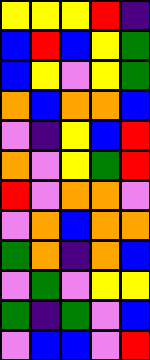[["yellow", "yellow", "yellow", "red", "indigo"], ["blue", "red", "blue", "yellow", "green"], ["blue", "yellow", "violet", "yellow", "green"], ["orange", "blue", "orange", "orange", "blue"], ["violet", "indigo", "yellow", "blue", "red"], ["orange", "violet", "yellow", "green", "red"], ["red", "violet", "orange", "orange", "violet"], ["violet", "orange", "blue", "orange", "orange"], ["green", "orange", "indigo", "orange", "blue"], ["violet", "green", "violet", "yellow", "yellow"], ["green", "indigo", "green", "violet", "blue"], ["violet", "blue", "blue", "violet", "red"]]